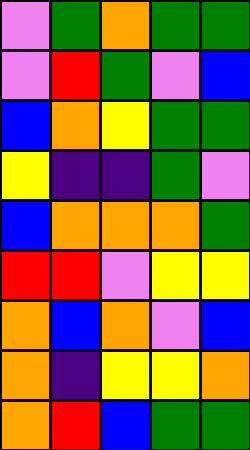[["violet", "green", "orange", "green", "green"], ["violet", "red", "green", "violet", "blue"], ["blue", "orange", "yellow", "green", "green"], ["yellow", "indigo", "indigo", "green", "violet"], ["blue", "orange", "orange", "orange", "green"], ["red", "red", "violet", "yellow", "yellow"], ["orange", "blue", "orange", "violet", "blue"], ["orange", "indigo", "yellow", "yellow", "orange"], ["orange", "red", "blue", "green", "green"]]